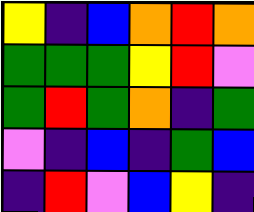[["yellow", "indigo", "blue", "orange", "red", "orange"], ["green", "green", "green", "yellow", "red", "violet"], ["green", "red", "green", "orange", "indigo", "green"], ["violet", "indigo", "blue", "indigo", "green", "blue"], ["indigo", "red", "violet", "blue", "yellow", "indigo"]]